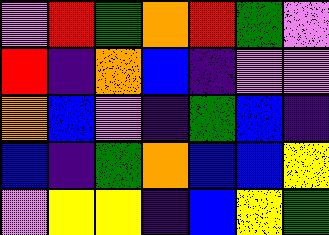[["violet", "red", "green", "orange", "red", "green", "violet"], ["red", "indigo", "orange", "blue", "indigo", "violet", "violet"], ["orange", "blue", "violet", "indigo", "green", "blue", "indigo"], ["blue", "indigo", "green", "orange", "blue", "blue", "yellow"], ["violet", "yellow", "yellow", "indigo", "blue", "yellow", "green"]]